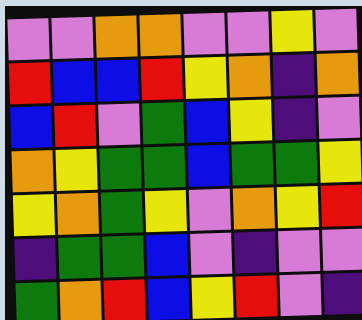[["violet", "violet", "orange", "orange", "violet", "violet", "yellow", "violet"], ["red", "blue", "blue", "red", "yellow", "orange", "indigo", "orange"], ["blue", "red", "violet", "green", "blue", "yellow", "indigo", "violet"], ["orange", "yellow", "green", "green", "blue", "green", "green", "yellow"], ["yellow", "orange", "green", "yellow", "violet", "orange", "yellow", "red"], ["indigo", "green", "green", "blue", "violet", "indigo", "violet", "violet"], ["green", "orange", "red", "blue", "yellow", "red", "violet", "indigo"]]